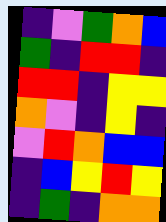[["indigo", "violet", "green", "orange", "blue"], ["green", "indigo", "red", "red", "indigo"], ["red", "red", "indigo", "yellow", "yellow"], ["orange", "violet", "indigo", "yellow", "indigo"], ["violet", "red", "orange", "blue", "blue"], ["indigo", "blue", "yellow", "red", "yellow"], ["indigo", "green", "indigo", "orange", "orange"]]